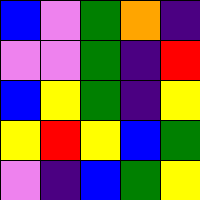[["blue", "violet", "green", "orange", "indigo"], ["violet", "violet", "green", "indigo", "red"], ["blue", "yellow", "green", "indigo", "yellow"], ["yellow", "red", "yellow", "blue", "green"], ["violet", "indigo", "blue", "green", "yellow"]]